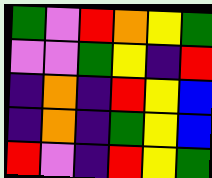[["green", "violet", "red", "orange", "yellow", "green"], ["violet", "violet", "green", "yellow", "indigo", "red"], ["indigo", "orange", "indigo", "red", "yellow", "blue"], ["indigo", "orange", "indigo", "green", "yellow", "blue"], ["red", "violet", "indigo", "red", "yellow", "green"]]